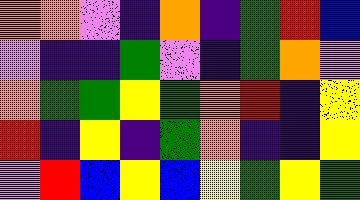[["orange", "orange", "violet", "indigo", "orange", "indigo", "green", "red", "blue"], ["violet", "indigo", "indigo", "green", "violet", "indigo", "green", "orange", "violet"], ["orange", "green", "green", "yellow", "green", "orange", "red", "indigo", "yellow"], ["red", "indigo", "yellow", "indigo", "green", "orange", "indigo", "indigo", "yellow"], ["violet", "red", "blue", "yellow", "blue", "yellow", "green", "yellow", "green"]]